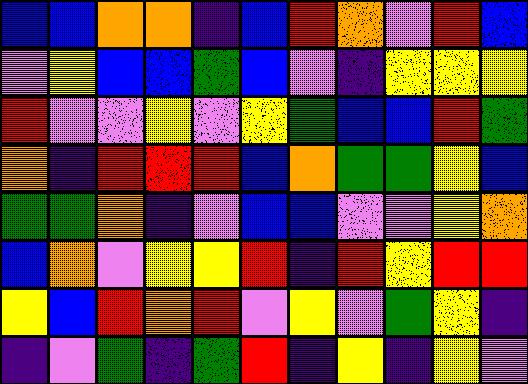[["blue", "blue", "orange", "orange", "indigo", "blue", "red", "orange", "violet", "red", "blue"], ["violet", "yellow", "blue", "blue", "green", "blue", "violet", "indigo", "yellow", "yellow", "yellow"], ["red", "violet", "violet", "yellow", "violet", "yellow", "green", "blue", "blue", "red", "green"], ["orange", "indigo", "red", "red", "red", "blue", "orange", "green", "green", "yellow", "blue"], ["green", "green", "orange", "indigo", "violet", "blue", "blue", "violet", "violet", "yellow", "orange"], ["blue", "orange", "violet", "yellow", "yellow", "red", "indigo", "red", "yellow", "red", "red"], ["yellow", "blue", "red", "orange", "red", "violet", "yellow", "violet", "green", "yellow", "indigo"], ["indigo", "violet", "green", "indigo", "green", "red", "indigo", "yellow", "indigo", "yellow", "violet"]]